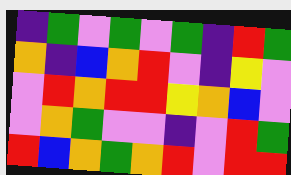[["indigo", "green", "violet", "green", "violet", "green", "indigo", "red", "green"], ["orange", "indigo", "blue", "orange", "red", "violet", "indigo", "yellow", "violet"], ["violet", "red", "orange", "red", "red", "yellow", "orange", "blue", "violet"], ["violet", "orange", "green", "violet", "violet", "indigo", "violet", "red", "green"], ["red", "blue", "orange", "green", "orange", "red", "violet", "red", "red"]]